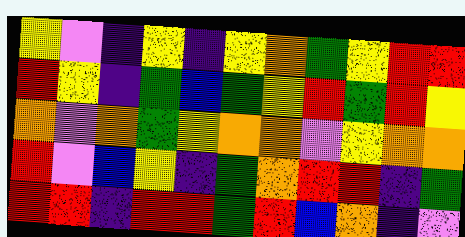[["yellow", "violet", "indigo", "yellow", "indigo", "yellow", "orange", "green", "yellow", "red", "red"], ["red", "yellow", "indigo", "green", "blue", "green", "yellow", "red", "green", "red", "yellow"], ["orange", "violet", "orange", "green", "yellow", "orange", "orange", "violet", "yellow", "orange", "orange"], ["red", "violet", "blue", "yellow", "indigo", "green", "orange", "red", "red", "indigo", "green"], ["red", "red", "indigo", "red", "red", "green", "red", "blue", "orange", "indigo", "violet"]]